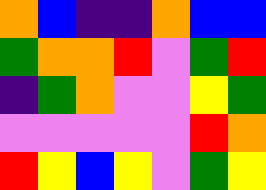[["orange", "blue", "indigo", "indigo", "orange", "blue", "blue"], ["green", "orange", "orange", "red", "violet", "green", "red"], ["indigo", "green", "orange", "violet", "violet", "yellow", "green"], ["violet", "violet", "violet", "violet", "violet", "red", "orange"], ["red", "yellow", "blue", "yellow", "violet", "green", "yellow"]]